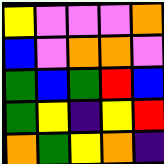[["yellow", "violet", "violet", "violet", "orange"], ["blue", "violet", "orange", "orange", "violet"], ["green", "blue", "green", "red", "blue"], ["green", "yellow", "indigo", "yellow", "red"], ["orange", "green", "yellow", "orange", "indigo"]]